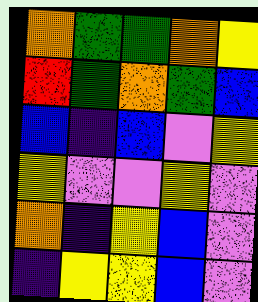[["orange", "green", "green", "orange", "yellow"], ["red", "green", "orange", "green", "blue"], ["blue", "indigo", "blue", "violet", "yellow"], ["yellow", "violet", "violet", "yellow", "violet"], ["orange", "indigo", "yellow", "blue", "violet"], ["indigo", "yellow", "yellow", "blue", "violet"]]